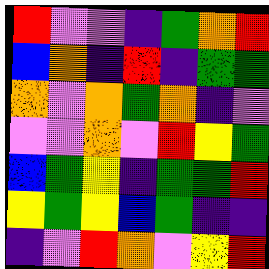[["red", "violet", "violet", "indigo", "green", "orange", "red"], ["blue", "orange", "indigo", "red", "indigo", "green", "green"], ["orange", "violet", "orange", "green", "orange", "indigo", "violet"], ["violet", "violet", "orange", "violet", "red", "yellow", "green"], ["blue", "green", "yellow", "indigo", "green", "green", "red"], ["yellow", "green", "yellow", "blue", "green", "indigo", "indigo"], ["indigo", "violet", "red", "orange", "violet", "yellow", "red"]]